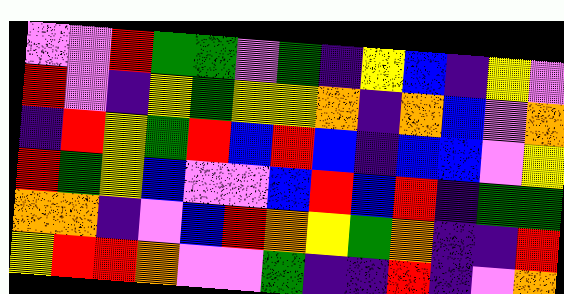[["violet", "violet", "red", "green", "green", "violet", "green", "indigo", "yellow", "blue", "indigo", "yellow", "violet"], ["red", "violet", "indigo", "yellow", "green", "yellow", "yellow", "orange", "indigo", "orange", "blue", "violet", "orange"], ["indigo", "red", "yellow", "green", "red", "blue", "red", "blue", "indigo", "blue", "blue", "violet", "yellow"], ["red", "green", "yellow", "blue", "violet", "violet", "blue", "red", "blue", "red", "indigo", "green", "green"], ["orange", "orange", "indigo", "violet", "blue", "red", "orange", "yellow", "green", "orange", "indigo", "indigo", "red"], ["yellow", "red", "red", "orange", "violet", "violet", "green", "indigo", "indigo", "red", "indigo", "violet", "orange"]]